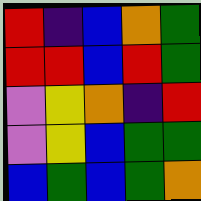[["red", "indigo", "blue", "orange", "green"], ["red", "red", "blue", "red", "green"], ["violet", "yellow", "orange", "indigo", "red"], ["violet", "yellow", "blue", "green", "green"], ["blue", "green", "blue", "green", "orange"]]